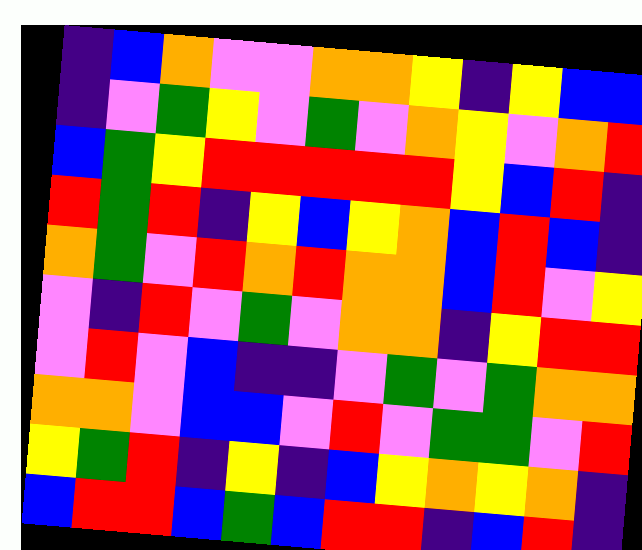[["indigo", "blue", "orange", "violet", "violet", "orange", "orange", "yellow", "indigo", "yellow", "blue", "blue"], ["indigo", "violet", "green", "yellow", "violet", "green", "violet", "orange", "yellow", "violet", "orange", "red"], ["blue", "green", "yellow", "red", "red", "red", "red", "red", "yellow", "blue", "red", "indigo"], ["red", "green", "red", "indigo", "yellow", "blue", "yellow", "orange", "blue", "red", "blue", "indigo"], ["orange", "green", "violet", "red", "orange", "red", "orange", "orange", "blue", "red", "violet", "yellow"], ["violet", "indigo", "red", "violet", "green", "violet", "orange", "orange", "indigo", "yellow", "red", "red"], ["violet", "red", "violet", "blue", "indigo", "indigo", "violet", "green", "violet", "green", "orange", "orange"], ["orange", "orange", "violet", "blue", "blue", "violet", "red", "violet", "green", "green", "violet", "red"], ["yellow", "green", "red", "indigo", "yellow", "indigo", "blue", "yellow", "orange", "yellow", "orange", "indigo"], ["blue", "red", "red", "blue", "green", "blue", "red", "red", "indigo", "blue", "red", "indigo"]]